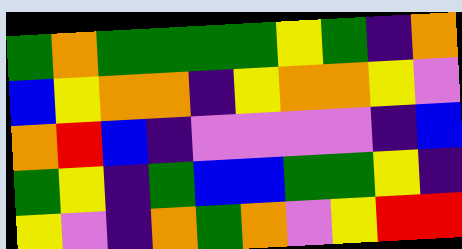[["green", "orange", "green", "green", "green", "green", "yellow", "green", "indigo", "orange"], ["blue", "yellow", "orange", "orange", "indigo", "yellow", "orange", "orange", "yellow", "violet"], ["orange", "red", "blue", "indigo", "violet", "violet", "violet", "violet", "indigo", "blue"], ["green", "yellow", "indigo", "green", "blue", "blue", "green", "green", "yellow", "indigo"], ["yellow", "violet", "indigo", "orange", "green", "orange", "violet", "yellow", "red", "red"]]